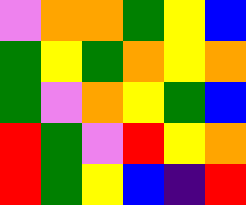[["violet", "orange", "orange", "green", "yellow", "blue"], ["green", "yellow", "green", "orange", "yellow", "orange"], ["green", "violet", "orange", "yellow", "green", "blue"], ["red", "green", "violet", "red", "yellow", "orange"], ["red", "green", "yellow", "blue", "indigo", "red"]]